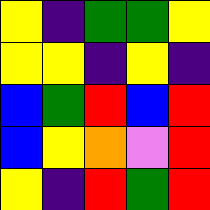[["yellow", "indigo", "green", "green", "yellow"], ["yellow", "yellow", "indigo", "yellow", "indigo"], ["blue", "green", "red", "blue", "red"], ["blue", "yellow", "orange", "violet", "red"], ["yellow", "indigo", "red", "green", "red"]]